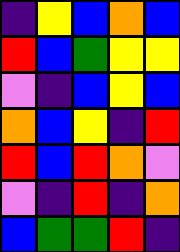[["indigo", "yellow", "blue", "orange", "blue"], ["red", "blue", "green", "yellow", "yellow"], ["violet", "indigo", "blue", "yellow", "blue"], ["orange", "blue", "yellow", "indigo", "red"], ["red", "blue", "red", "orange", "violet"], ["violet", "indigo", "red", "indigo", "orange"], ["blue", "green", "green", "red", "indigo"]]